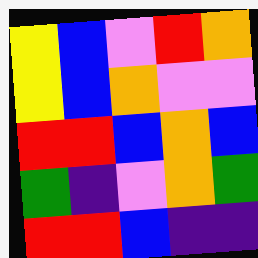[["yellow", "blue", "violet", "red", "orange"], ["yellow", "blue", "orange", "violet", "violet"], ["red", "red", "blue", "orange", "blue"], ["green", "indigo", "violet", "orange", "green"], ["red", "red", "blue", "indigo", "indigo"]]